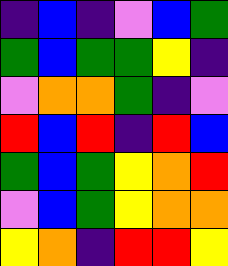[["indigo", "blue", "indigo", "violet", "blue", "green"], ["green", "blue", "green", "green", "yellow", "indigo"], ["violet", "orange", "orange", "green", "indigo", "violet"], ["red", "blue", "red", "indigo", "red", "blue"], ["green", "blue", "green", "yellow", "orange", "red"], ["violet", "blue", "green", "yellow", "orange", "orange"], ["yellow", "orange", "indigo", "red", "red", "yellow"]]